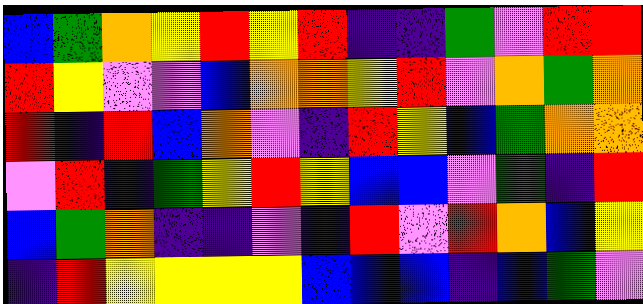[["blue", "green", "orange", "yellow", "red", "yellow", "red", "indigo", "indigo", "green", "violet", "red", "red"], ["red", "yellow", "violet", "violet", "blue", "orange", "orange", "yellow", "red", "violet", "orange", "green", "orange"], ["red", "indigo", "red", "blue", "orange", "violet", "indigo", "red", "yellow", "blue", "green", "orange", "orange"], ["violet", "red", "indigo", "green", "yellow", "red", "yellow", "blue", "blue", "violet", "green", "indigo", "red"], ["blue", "green", "orange", "indigo", "indigo", "violet", "indigo", "red", "violet", "red", "orange", "blue", "yellow"], ["indigo", "red", "yellow", "yellow", "yellow", "yellow", "blue", "blue", "blue", "indigo", "blue", "green", "violet"]]